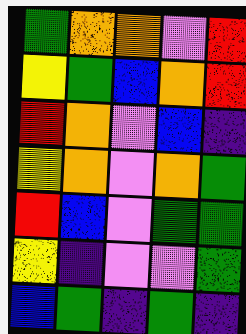[["green", "orange", "orange", "violet", "red"], ["yellow", "green", "blue", "orange", "red"], ["red", "orange", "violet", "blue", "indigo"], ["yellow", "orange", "violet", "orange", "green"], ["red", "blue", "violet", "green", "green"], ["yellow", "indigo", "violet", "violet", "green"], ["blue", "green", "indigo", "green", "indigo"]]